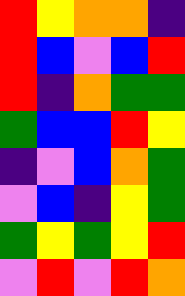[["red", "yellow", "orange", "orange", "indigo"], ["red", "blue", "violet", "blue", "red"], ["red", "indigo", "orange", "green", "green"], ["green", "blue", "blue", "red", "yellow"], ["indigo", "violet", "blue", "orange", "green"], ["violet", "blue", "indigo", "yellow", "green"], ["green", "yellow", "green", "yellow", "red"], ["violet", "red", "violet", "red", "orange"]]